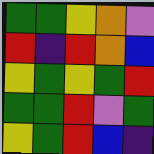[["green", "green", "yellow", "orange", "violet"], ["red", "indigo", "red", "orange", "blue"], ["yellow", "green", "yellow", "green", "red"], ["green", "green", "red", "violet", "green"], ["yellow", "green", "red", "blue", "indigo"]]